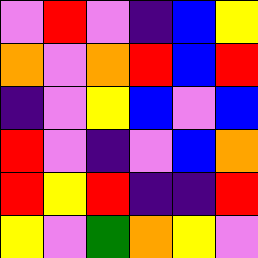[["violet", "red", "violet", "indigo", "blue", "yellow"], ["orange", "violet", "orange", "red", "blue", "red"], ["indigo", "violet", "yellow", "blue", "violet", "blue"], ["red", "violet", "indigo", "violet", "blue", "orange"], ["red", "yellow", "red", "indigo", "indigo", "red"], ["yellow", "violet", "green", "orange", "yellow", "violet"]]